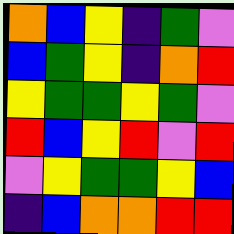[["orange", "blue", "yellow", "indigo", "green", "violet"], ["blue", "green", "yellow", "indigo", "orange", "red"], ["yellow", "green", "green", "yellow", "green", "violet"], ["red", "blue", "yellow", "red", "violet", "red"], ["violet", "yellow", "green", "green", "yellow", "blue"], ["indigo", "blue", "orange", "orange", "red", "red"]]